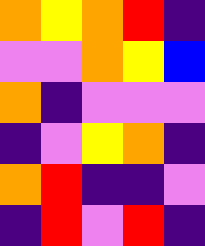[["orange", "yellow", "orange", "red", "indigo"], ["violet", "violet", "orange", "yellow", "blue"], ["orange", "indigo", "violet", "violet", "violet"], ["indigo", "violet", "yellow", "orange", "indigo"], ["orange", "red", "indigo", "indigo", "violet"], ["indigo", "red", "violet", "red", "indigo"]]